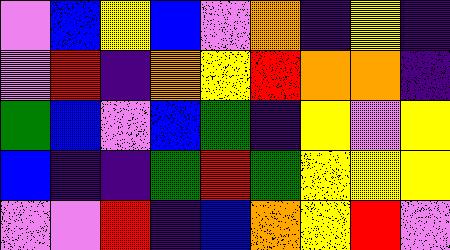[["violet", "blue", "yellow", "blue", "violet", "orange", "indigo", "yellow", "indigo"], ["violet", "red", "indigo", "orange", "yellow", "red", "orange", "orange", "indigo"], ["green", "blue", "violet", "blue", "green", "indigo", "yellow", "violet", "yellow"], ["blue", "indigo", "indigo", "green", "red", "green", "yellow", "yellow", "yellow"], ["violet", "violet", "red", "indigo", "blue", "orange", "yellow", "red", "violet"]]